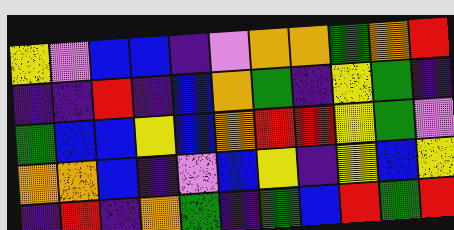[["yellow", "violet", "blue", "blue", "indigo", "violet", "orange", "orange", "green", "orange", "red"], ["indigo", "indigo", "red", "indigo", "blue", "orange", "green", "indigo", "yellow", "green", "indigo"], ["green", "blue", "blue", "yellow", "blue", "orange", "red", "red", "yellow", "green", "violet"], ["orange", "orange", "blue", "indigo", "violet", "blue", "yellow", "indigo", "yellow", "blue", "yellow"], ["indigo", "red", "indigo", "orange", "green", "indigo", "green", "blue", "red", "green", "red"]]